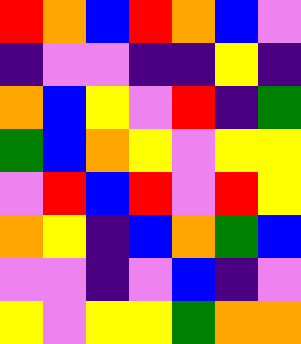[["red", "orange", "blue", "red", "orange", "blue", "violet"], ["indigo", "violet", "violet", "indigo", "indigo", "yellow", "indigo"], ["orange", "blue", "yellow", "violet", "red", "indigo", "green"], ["green", "blue", "orange", "yellow", "violet", "yellow", "yellow"], ["violet", "red", "blue", "red", "violet", "red", "yellow"], ["orange", "yellow", "indigo", "blue", "orange", "green", "blue"], ["violet", "violet", "indigo", "violet", "blue", "indigo", "violet"], ["yellow", "violet", "yellow", "yellow", "green", "orange", "orange"]]